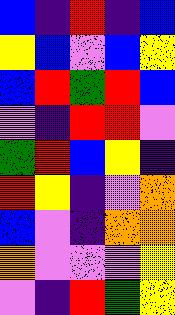[["blue", "indigo", "red", "indigo", "blue"], ["yellow", "blue", "violet", "blue", "yellow"], ["blue", "red", "green", "red", "blue"], ["violet", "indigo", "red", "red", "violet"], ["green", "red", "blue", "yellow", "indigo"], ["red", "yellow", "indigo", "violet", "orange"], ["blue", "violet", "indigo", "orange", "orange"], ["orange", "violet", "violet", "violet", "yellow"], ["violet", "indigo", "red", "green", "yellow"]]